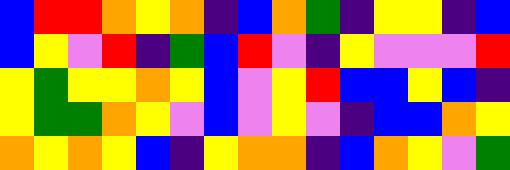[["blue", "red", "red", "orange", "yellow", "orange", "indigo", "blue", "orange", "green", "indigo", "yellow", "yellow", "indigo", "blue"], ["blue", "yellow", "violet", "red", "indigo", "green", "blue", "red", "violet", "indigo", "yellow", "violet", "violet", "violet", "red"], ["yellow", "green", "yellow", "yellow", "orange", "yellow", "blue", "violet", "yellow", "red", "blue", "blue", "yellow", "blue", "indigo"], ["yellow", "green", "green", "orange", "yellow", "violet", "blue", "violet", "yellow", "violet", "indigo", "blue", "blue", "orange", "yellow"], ["orange", "yellow", "orange", "yellow", "blue", "indigo", "yellow", "orange", "orange", "indigo", "blue", "orange", "yellow", "violet", "green"]]